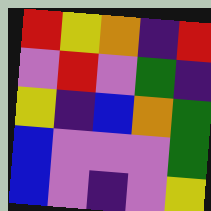[["red", "yellow", "orange", "indigo", "red"], ["violet", "red", "violet", "green", "indigo"], ["yellow", "indigo", "blue", "orange", "green"], ["blue", "violet", "violet", "violet", "green"], ["blue", "violet", "indigo", "violet", "yellow"]]